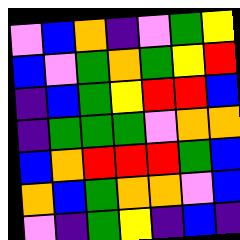[["violet", "blue", "orange", "indigo", "violet", "green", "yellow"], ["blue", "violet", "green", "orange", "green", "yellow", "red"], ["indigo", "blue", "green", "yellow", "red", "red", "blue"], ["indigo", "green", "green", "green", "violet", "orange", "orange"], ["blue", "orange", "red", "red", "red", "green", "blue"], ["orange", "blue", "green", "orange", "orange", "violet", "blue"], ["violet", "indigo", "green", "yellow", "indigo", "blue", "indigo"]]